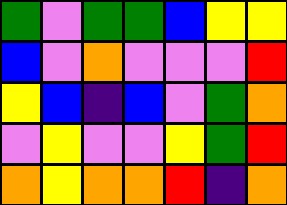[["green", "violet", "green", "green", "blue", "yellow", "yellow"], ["blue", "violet", "orange", "violet", "violet", "violet", "red"], ["yellow", "blue", "indigo", "blue", "violet", "green", "orange"], ["violet", "yellow", "violet", "violet", "yellow", "green", "red"], ["orange", "yellow", "orange", "orange", "red", "indigo", "orange"]]